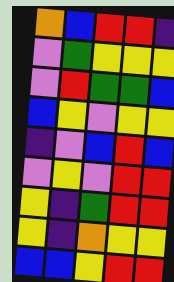[["orange", "blue", "red", "red", "indigo"], ["violet", "green", "yellow", "yellow", "yellow"], ["violet", "red", "green", "green", "blue"], ["blue", "yellow", "violet", "yellow", "yellow"], ["indigo", "violet", "blue", "red", "blue"], ["violet", "yellow", "violet", "red", "red"], ["yellow", "indigo", "green", "red", "red"], ["yellow", "indigo", "orange", "yellow", "yellow"], ["blue", "blue", "yellow", "red", "red"]]